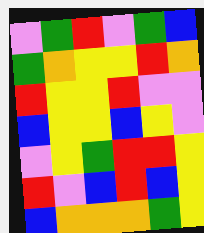[["violet", "green", "red", "violet", "green", "blue"], ["green", "orange", "yellow", "yellow", "red", "orange"], ["red", "yellow", "yellow", "red", "violet", "violet"], ["blue", "yellow", "yellow", "blue", "yellow", "violet"], ["violet", "yellow", "green", "red", "red", "yellow"], ["red", "violet", "blue", "red", "blue", "yellow"], ["blue", "orange", "orange", "orange", "green", "yellow"]]